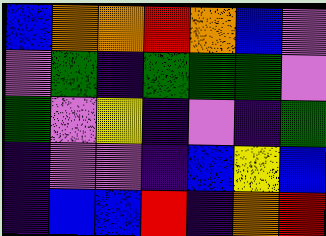[["blue", "orange", "orange", "red", "orange", "blue", "violet"], ["violet", "green", "indigo", "green", "green", "green", "violet"], ["green", "violet", "yellow", "indigo", "violet", "indigo", "green"], ["indigo", "violet", "violet", "indigo", "blue", "yellow", "blue"], ["indigo", "blue", "blue", "red", "indigo", "orange", "red"]]